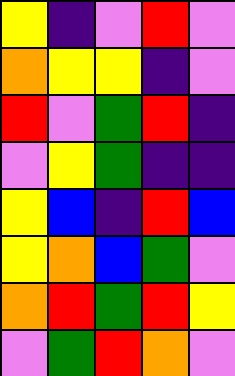[["yellow", "indigo", "violet", "red", "violet"], ["orange", "yellow", "yellow", "indigo", "violet"], ["red", "violet", "green", "red", "indigo"], ["violet", "yellow", "green", "indigo", "indigo"], ["yellow", "blue", "indigo", "red", "blue"], ["yellow", "orange", "blue", "green", "violet"], ["orange", "red", "green", "red", "yellow"], ["violet", "green", "red", "orange", "violet"]]